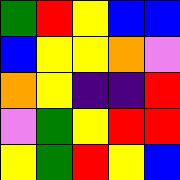[["green", "red", "yellow", "blue", "blue"], ["blue", "yellow", "yellow", "orange", "violet"], ["orange", "yellow", "indigo", "indigo", "red"], ["violet", "green", "yellow", "red", "red"], ["yellow", "green", "red", "yellow", "blue"]]